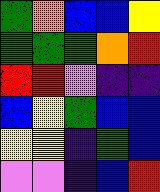[["green", "orange", "blue", "blue", "yellow"], ["green", "green", "green", "orange", "red"], ["red", "red", "violet", "indigo", "indigo"], ["blue", "yellow", "green", "blue", "blue"], ["yellow", "yellow", "indigo", "green", "blue"], ["violet", "violet", "indigo", "blue", "red"]]